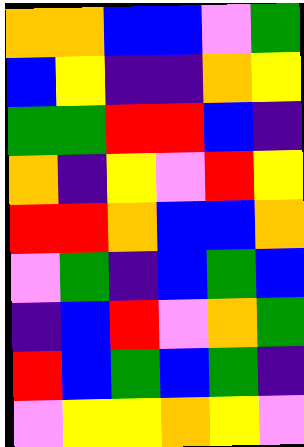[["orange", "orange", "blue", "blue", "violet", "green"], ["blue", "yellow", "indigo", "indigo", "orange", "yellow"], ["green", "green", "red", "red", "blue", "indigo"], ["orange", "indigo", "yellow", "violet", "red", "yellow"], ["red", "red", "orange", "blue", "blue", "orange"], ["violet", "green", "indigo", "blue", "green", "blue"], ["indigo", "blue", "red", "violet", "orange", "green"], ["red", "blue", "green", "blue", "green", "indigo"], ["violet", "yellow", "yellow", "orange", "yellow", "violet"]]